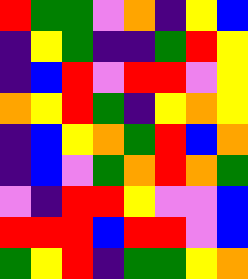[["red", "green", "green", "violet", "orange", "indigo", "yellow", "blue"], ["indigo", "yellow", "green", "indigo", "indigo", "green", "red", "yellow"], ["indigo", "blue", "red", "violet", "red", "red", "violet", "yellow"], ["orange", "yellow", "red", "green", "indigo", "yellow", "orange", "yellow"], ["indigo", "blue", "yellow", "orange", "green", "red", "blue", "orange"], ["indigo", "blue", "violet", "green", "orange", "red", "orange", "green"], ["violet", "indigo", "red", "red", "yellow", "violet", "violet", "blue"], ["red", "red", "red", "blue", "red", "red", "violet", "blue"], ["green", "yellow", "red", "indigo", "green", "green", "yellow", "orange"]]